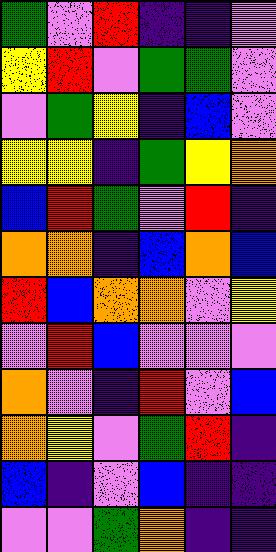[["green", "violet", "red", "indigo", "indigo", "violet"], ["yellow", "red", "violet", "green", "green", "violet"], ["violet", "green", "yellow", "indigo", "blue", "violet"], ["yellow", "yellow", "indigo", "green", "yellow", "orange"], ["blue", "red", "green", "violet", "red", "indigo"], ["orange", "orange", "indigo", "blue", "orange", "blue"], ["red", "blue", "orange", "orange", "violet", "yellow"], ["violet", "red", "blue", "violet", "violet", "violet"], ["orange", "violet", "indigo", "red", "violet", "blue"], ["orange", "yellow", "violet", "green", "red", "indigo"], ["blue", "indigo", "violet", "blue", "indigo", "indigo"], ["violet", "violet", "green", "orange", "indigo", "indigo"]]